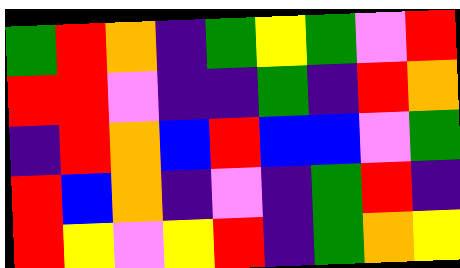[["green", "red", "orange", "indigo", "green", "yellow", "green", "violet", "red"], ["red", "red", "violet", "indigo", "indigo", "green", "indigo", "red", "orange"], ["indigo", "red", "orange", "blue", "red", "blue", "blue", "violet", "green"], ["red", "blue", "orange", "indigo", "violet", "indigo", "green", "red", "indigo"], ["red", "yellow", "violet", "yellow", "red", "indigo", "green", "orange", "yellow"]]